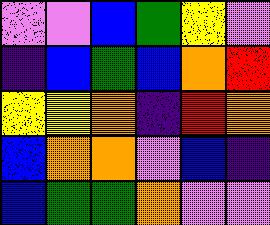[["violet", "violet", "blue", "green", "yellow", "violet"], ["indigo", "blue", "green", "blue", "orange", "red"], ["yellow", "yellow", "orange", "indigo", "red", "orange"], ["blue", "orange", "orange", "violet", "blue", "indigo"], ["blue", "green", "green", "orange", "violet", "violet"]]